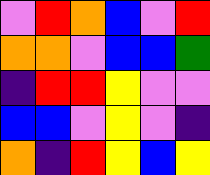[["violet", "red", "orange", "blue", "violet", "red"], ["orange", "orange", "violet", "blue", "blue", "green"], ["indigo", "red", "red", "yellow", "violet", "violet"], ["blue", "blue", "violet", "yellow", "violet", "indigo"], ["orange", "indigo", "red", "yellow", "blue", "yellow"]]